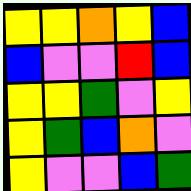[["yellow", "yellow", "orange", "yellow", "blue"], ["blue", "violet", "violet", "red", "blue"], ["yellow", "yellow", "green", "violet", "yellow"], ["yellow", "green", "blue", "orange", "violet"], ["yellow", "violet", "violet", "blue", "green"]]